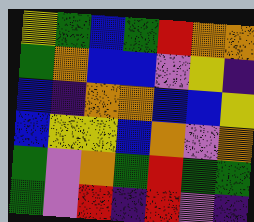[["yellow", "green", "blue", "green", "red", "orange", "orange"], ["green", "orange", "blue", "blue", "violet", "yellow", "indigo"], ["blue", "indigo", "orange", "orange", "blue", "blue", "yellow"], ["blue", "yellow", "yellow", "blue", "orange", "violet", "orange"], ["green", "violet", "orange", "green", "red", "green", "green"], ["green", "violet", "red", "indigo", "red", "violet", "indigo"]]